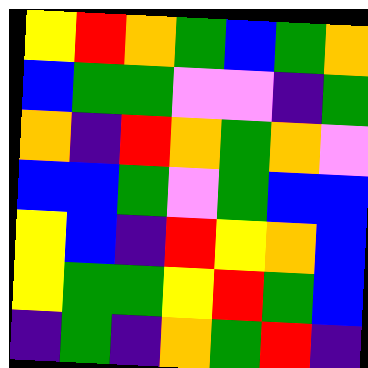[["yellow", "red", "orange", "green", "blue", "green", "orange"], ["blue", "green", "green", "violet", "violet", "indigo", "green"], ["orange", "indigo", "red", "orange", "green", "orange", "violet"], ["blue", "blue", "green", "violet", "green", "blue", "blue"], ["yellow", "blue", "indigo", "red", "yellow", "orange", "blue"], ["yellow", "green", "green", "yellow", "red", "green", "blue"], ["indigo", "green", "indigo", "orange", "green", "red", "indigo"]]